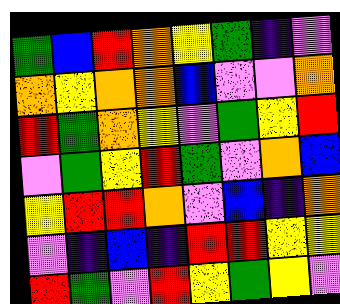[["green", "blue", "red", "orange", "yellow", "green", "indigo", "violet"], ["orange", "yellow", "orange", "orange", "blue", "violet", "violet", "orange"], ["red", "green", "orange", "yellow", "violet", "green", "yellow", "red"], ["violet", "green", "yellow", "red", "green", "violet", "orange", "blue"], ["yellow", "red", "red", "orange", "violet", "blue", "indigo", "orange"], ["violet", "indigo", "blue", "indigo", "red", "red", "yellow", "yellow"], ["red", "green", "violet", "red", "yellow", "green", "yellow", "violet"]]